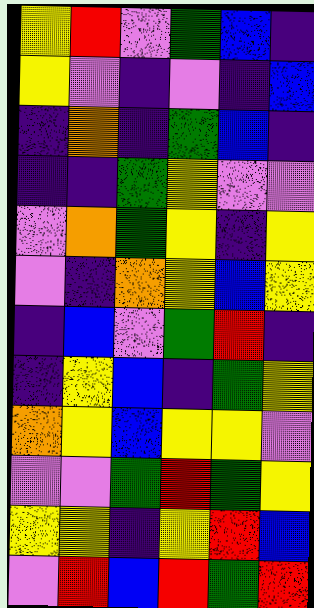[["yellow", "red", "violet", "green", "blue", "indigo"], ["yellow", "violet", "indigo", "violet", "indigo", "blue"], ["indigo", "orange", "indigo", "green", "blue", "indigo"], ["indigo", "indigo", "green", "yellow", "violet", "violet"], ["violet", "orange", "green", "yellow", "indigo", "yellow"], ["violet", "indigo", "orange", "yellow", "blue", "yellow"], ["indigo", "blue", "violet", "green", "red", "indigo"], ["indigo", "yellow", "blue", "indigo", "green", "yellow"], ["orange", "yellow", "blue", "yellow", "yellow", "violet"], ["violet", "violet", "green", "red", "green", "yellow"], ["yellow", "yellow", "indigo", "yellow", "red", "blue"], ["violet", "red", "blue", "red", "green", "red"]]